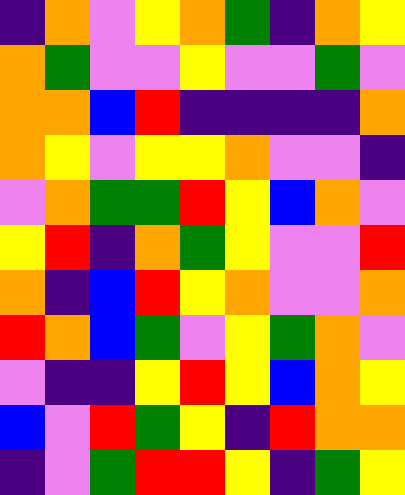[["indigo", "orange", "violet", "yellow", "orange", "green", "indigo", "orange", "yellow"], ["orange", "green", "violet", "violet", "yellow", "violet", "violet", "green", "violet"], ["orange", "orange", "blue", "red", "indigo", "indigo", "indigo", "indigo", "orange"], ["orange", "yellow", "violet", "yellow", "yellow", "orange", "violet", "violet", "indigo"], ["violet", "orange", "green", "green", "red", "yellow", "blue", "orange", "violet"], ["yellow", "red", "indigo", "orange", "green", "yellow", "violet", "violet", "red"], ["orange", "indigo", "blue", "red", "yellow", "orange", "violet", "violet", "orange"], ["red", "orange", "blue", "green", "violet", "yellow", "green", "orange", "violet"], ["violet", "indigo", "indigo", "yellow", "red", "yellow", "blue", "orange", "yellow"], ["blue", "violet", "red", "green", "yellow", "indigo", "red", "orange", "orange"], ["indigo", "violet", "green", "red", "red", "yellow", "indigo", "green", "yellow"]]